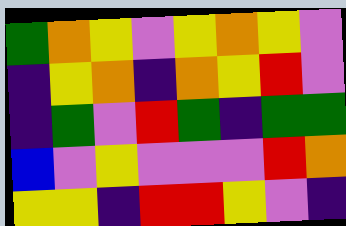[["green", "orange", "yellow", "violet", "yellow", "orange", "yellow", "violet"], ["indigo", "yellow", "orange", "indigo", "orange", "yellow", "red", "violet"], ["indigo", "green", "violet", "red", "green", "indigo", "green", "green"], ["blue", "violet", "yellow", "violet", "violet", "violet", "red", "orange"], ["yellow", "yellow", "indigo", "red", "red", "yellow", "violet", "indigo"]]